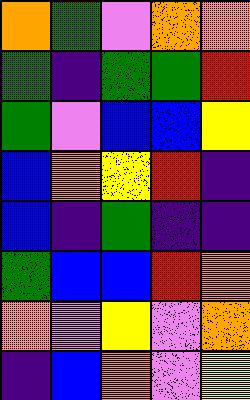[["orange", "green", "violet", "orange", "orange"], ["green", "indigo", "green", "green", "red"], ["green", "violet", "blue", "blue", "yellow"], ["blue", "orange", "yellow", "red", "indigo"], ["blue", "indigo", "green", "indigo", "indigo"], ["green", "blue", "blue", "red", "orange"], ["orange", "violet", "yellow", "violet", "orange"], ["indigo", "blue", "orange", "violet", "yellow"]]